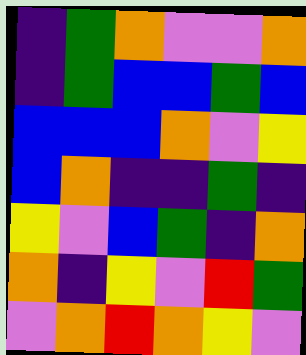[["indigo", "green", "orange", "violet", "violet", "orange"], ["indigo", "green", "blue", "blue", "green", "blue"], ["blue", "blue", "blue", "orange", "violet", "yellow"], ["blue", "orange", "indigo", "indigo", "green", "indigo"], ["yellow", "violet", "blue", "green", "indigo", "orange"], ["orange", "indigo", "yellow", "violet", "red", "green"], ["violet", "orange", "red", "orange", "yellow", "violet"]]